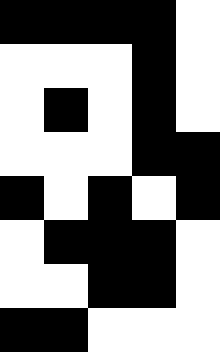[["black", "black", "black", "black", "white"], ["white", "white", "white", "black", "white"], ["white", "black", "white", "black", "white"], ["white", "white", "white", "black", "black"], ["black", "white", "black", "white", "black"], ["white", "black", "black", "black", "white"], ["white", "white", "black", "black", "white"], ["black", "black", "white", "white", "white"]]